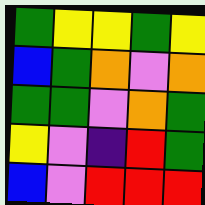[["green", "yellow", "yellow", "green", "yellow"], ["blue", "green", "orange", "violet", "orange"], ["green", "green", "violet", "orange", "green"], ["yellow", "violet", "indigo", "red", "green"], ["blue", "violet", "red", "red", "red"]]